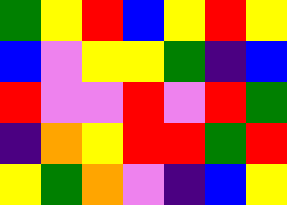[["green", "yellow", "red", "blue", "yellow", "red", "yellow"], ["blue", "violet", "yellow", "yellow", "green", "indigo", "blue"], ["red", "violet", "violet", "red", "violet", "red", "green"], ["indigo", "orange", "yellow", "red", "red", "green", "red"], ["yellow", "green", "orange", "violet", "indigo", "blue", "yellow"]]